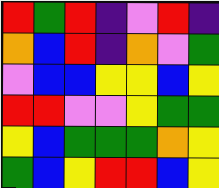[["red", "green", "red", "indigo", "violet", "red", "indigo"], ["orange", "blue", "red", "indigo", "orange", "violet", "green"], ["violet", "blue", "blue", "yellow", "yellow", "blue", "yellow"], ["red", "red", "violet", "violet", "yellow", "green", "green"], ["yellow", "blue", "green", "green", "green", "orange", "yellow"], ["green", "blue", "yellow", "red", "red", "blue", "yellow"]]